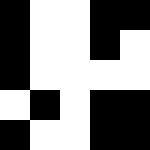[["black", "white", "white", "black", "black"], ["black", "white", "white", "black", "white"], ["black", "white", "white", "white", "white"], ["white", "black", "white", "black", "black"], ["black", "white", "white", "black", "black"]]